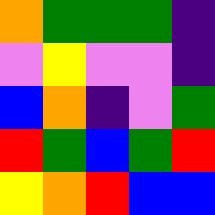[["orange", "green", "green", "green", "indigo"], ["violet", "yellow", "violet", "violet", "indigo"], ["blue", "orange", "indigo", "violet", "green"], ["red", "green", "blue", "green", "red"], ["yellow", "orange", "red", "blue", "blue"]]